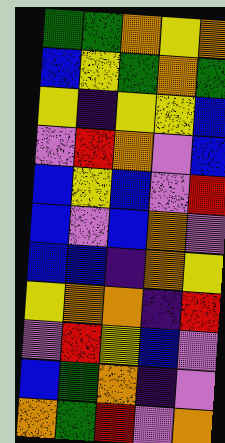[["green", "green", "orange", "yellow", "orange"], ["blue", "yellow", "green", "orange", "green"], ["yellow", "indigo", "yellow", "yellow", "blue"], ["violet", "red", "orange", "violet", "blue"], ["blue", "yellow", "blue", "violet", "red"], ["blue", "violet", "blue", "orange", "violet"], ["blue", "blue", "indigo", "orange", "yellow"], ["yellow", "orange", "orange", "indigo", "red"], ["violet", "red", "yellow", "blue", "violet"], ["blue", "green", "orange", "indigo", "violet"], ["orange", "green", "red", "violet", "orange"]]